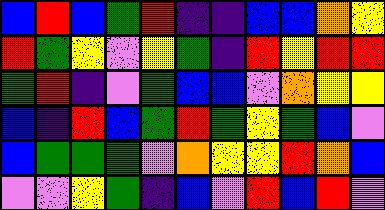[["blue", "red", "blue", "green", "red", "indigo", "indigo", "blue", "blue", "orange", "yellow"], ["red", "green", "yellow", "violet", "yellow", "green", "indigo", "red", "yellow", "red", "red"], ["green", "red", "indigo", "violet", "green", "blue", "blue", "violet", "orange", "yellow", "yellow"], ["blue", "indigo", "red", "blue", "green", "red", "green", "yellow", "green", "blue", "violet"], ["blue", "green", "green", "green", "violet", "orange", "yellow", "yellow", "red", "orange", "blue"], ["violet", "violet", "yellow", "green", "indigo", "blue", "violet", "red", "blue", "red", "violet"]]